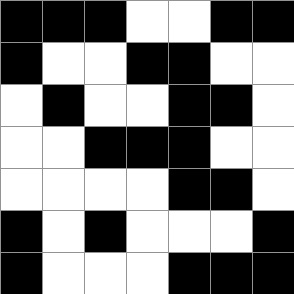[["black", "black", "black", "white", "white", "black", "black"], ["black", "white", "white", "black", "black", "white", "white"], ["white", "black", "white", "white", "black", "black", "white"], ["white", "white", "black", "black", "black", "white", "white"], ["white", "white", "white", "white", "black", "black", "white"], ["black", "white", "black", "white", "white", "white", "black"], ["black", "white", "white", "white", "black", "black", "black"]]